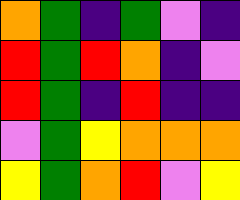[["orange", "green", "indigo", "green", "violet", "indigo"], ["red", "green", "red", "orange", "indigo", "violet"], ["red", "green", "indigo", "red", "indigo", "indigo"], ["violet", "green", "yellow", "orange", "orange", "orange"], ["yellow", "green", "orange", "red", "violet", "yellow"]]